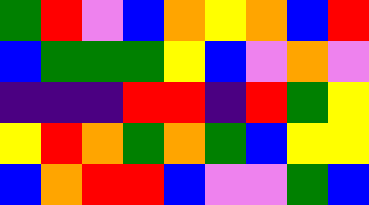[["green", "red", "violet", "blue", "orange", "yellow", "orange", "blue", "red"], ["blue", "green", "green", "green", "yellow", "blue", "violet", "orange", "violet"], ["indigo", "indigo", "indigo", "red", "red", "indigo", "red", "green", "yellow"], ["yellow", "red", "orange", "green", "orange", "green", "blue", "yellow", "yellow"], ["blue", "orange", "red", "red", "blue", "violet", "violet", "green", "blue"]]